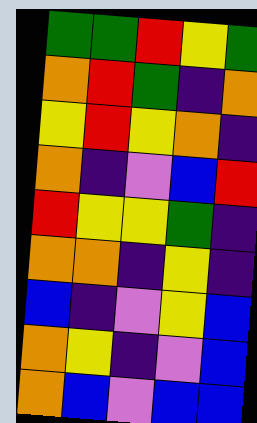[["green", "green", "red", "yellow", "green"], ["orange", "red", "green", "indigo", "orange"], ["yellow", "red", "yellow", "orange", "indigo"], ["orange", "indigo", "violet", "blue", "red"], ["red", "yellow", "yellow", "green", "indigo"], ["orange", "orange", "indigo", "yellow", "indigo"], ["blue", "indigo", "violet", "yellow", "blue"], ["orange", "yellow", "indigo", "violet", "blue"], ["orange", "blue", "violet", "blue", "blue"]]